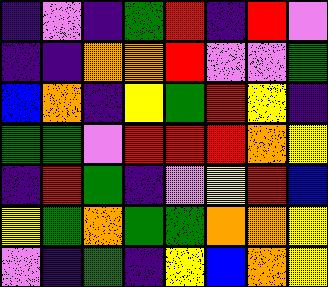[["indigo", "violet", "indigo", "green", "red", "indigo", "red", "violet"], ["indigo", "indigo", "orange", "orange", "red", "violet", "violet", "green"], ["blue", "orange", "indigo", "yellow", "green", "red", "yellow", "indigo"], ["green", "green", "violet", "red", "red", "red", "orange", "yellow"], ["indigo", "red", "green", "indigo", "violet", "yellow", "red", "blue"], ["yellow", "green", "orange", "green", "green", "orange", "orange", "yellow"], ["violet", "indigo", "green", "indigo", "yellow", "blue", "orange", "yellow"]]